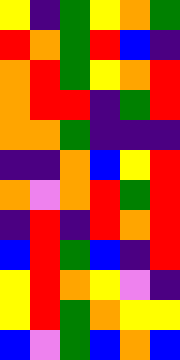[["yellow", "indigo", "green", "yellow", "orange", "green"], ["red", "orange", "green", "red", "blue", "indigo"], ["orange", "red", "green", "yellow", "orange", "red"], ["orange", "red", "red", "indigo", "green", "red"], ["orange", "orange", "green", "indigo", "indigo", "indigo"], ["indigo", "indigo", "orange", "blue", "yellow", "red"], ["orange", "violet", "orange", "red", "green", "red"], ["indigo", "red", "indigo", "red", "orange", "red"], ["blue", "red", "green", "blue", "indigo", "red"], ["yellow", "red", "orange", "yellow", "violet", "indigo"], ["yellow", "red", "green", "orange", "yellow", "yellow"], ["blue", "violet", "green", "blue", "orange", "blue"]]